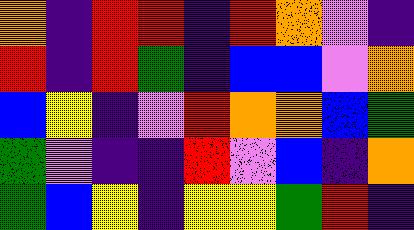[["orange", "indigo", "red", "red", "indigo", "red", "orange", "violet", "indigo"], ["red", "indigo", "red", "green", "indigo", "blue", "blue", "violet", "orange"], ["blue", "yellow", "indigo", "violet", "red", "orange", "orange", "blue", "green"], ["green", "violet", "indigo", "indigo", "red", "violet", "blue", "indigo", "orange"], ["green", "blue", "yellow", "indigo", "yellow", "yellow", "green", "red", "indigo"]]